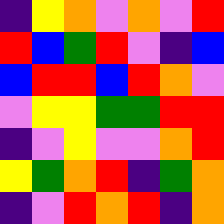[["indigo", "yellow", "orange", "violet", "orange", "violet", "red"], ["red", "blue", "green", "red", "violet", "indigo", "blue"], ["blue", "red", "red", "blue", "red", "orange", "violet"], ["violet", "yellow", "yellow", "green", "green", "red", "red"], ["indigo", "violet", "yellow", "violet", "violet", "orange", "red"], ["yellow", "green", "orange", "red", "indigo", "green", "orange"], ["indigo", "violet", "red", "orange", "red", "indigo", "orange"]]